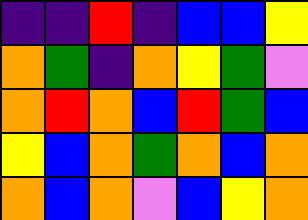[["indigo", "indigo", "red", "indigo", "blue", "blue", "yellow"], ["orange", "green", "indigo", "orange", "yellow", "green", "violet"], ["orange", "red", "orange", "blue", "red", "green", "blue"], ["yellow", "blue", "orange", "green", "orange", "blue", "orange"], ["orange", "blue", "orange", "violet", "blue", "yellow", "orange"]]